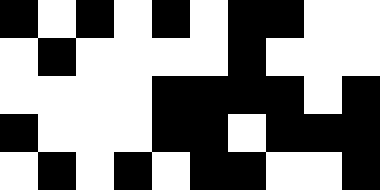[["black", "white", "black", "white", "black", "white", "black", "black", "white", "white"], ["white", "black", "white", "white", "white", "white", "black", "white", "white", "white"], ["white", "white", "white", "white", "black", "black", "black", "black", "white", "black"], ["black", "white", "white", "white", "black", "black", "white", "black", "black", "black"], ["white", "black", "white", "black", "white", "black", "black", "white", "white", "black"]]